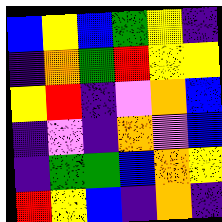[["blue", "yellow", "blue", "green", "yellow", "indigo"], ["indigo", "orange", "green", "red", "yellow", "yellow"], ["yellow", "red", "indigo", "violet", "orange", "blue"], ["indigo", "violet", "indigo", "orange", "violet", "blue"], ["indigo", "green", "green", "blue", "orange", "yellow"], ["red", "yellow", "blue", "indigo", "orange", "indigo"]]